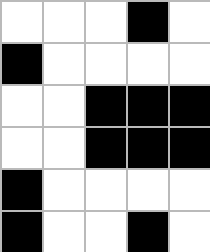[["white", "white", "white", "black", "white"], ["black", "white", "white", "white", "white"], ["white", "white", "black", "black", "black"], ["white", "white", "black", "black", "black"], ["black", "white", "white", "white", "white"], ["black", "white", "white", "black", "white"]]